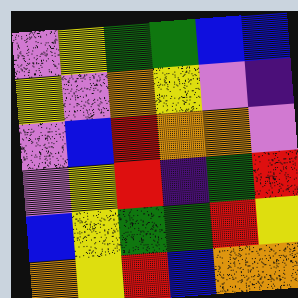[["violet", "yellow", "green", "green", "blue", "blue"], ["yellow", "violet", "orange", "yellow", "violet", "indigo"], ["violet", "blue", "red", "orange", "orange", "violet"], ["violet", "yellow", "red", "indigo", "green", "red"], ["blue", "yellow", "green", "green", "red", "yellow"], ["orange", "yellow", "red", "blue", "orange", "orange"]]